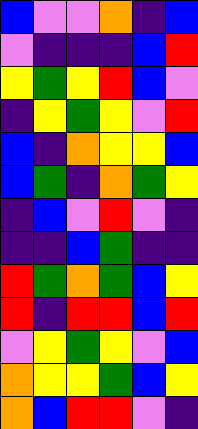[["blue", "violet", "violet", "orange", "indigo", "blue"], ["violet", "indigo", "indigo", "indigo", "blue", "red"], ["yellow", "green", "yellow", "red", "blue", "violet"], ["indigo", "yellow", "green", "yellow", "violet", "red"], ["blue", "indigo", "orange", "yellow", "yellow", "blue"], ["blue", "green", "indigo", "orange", "green", "yellow"], ["indigo", "blue", "violet", "red", "violet", "indigo"], ["indigo", "indigo", "blue", "green", "indigo", "indigo"], ["red", "green", "orange", "green", "blue", "yellow"], ["red", "indigo", "red", "red", "blue", "red"], ["violet", "yellow", "green", "yellow", "violet", "blue"], ["orange", "yellow", "yellow", "green", "blue", "yellow"], ["orange", "blue", "red", "red", "violet", "indigo"]]